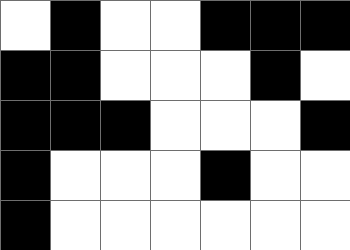[["white", "black", "white", "white", "black", "black", "black"], ["black", "black", "white", "white", "white", "black", "white"], ["black", "black", "black", "white", "white", "white", "black"], ["black", "white", "white", "white", "black", "white", "white"], ["black", "white", "white", "white", "white", "white", "white"]]